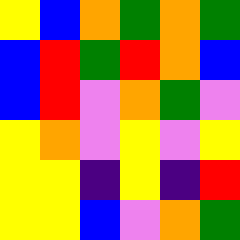[["yellow", "blue", "orange", "green", "orange", "green"], ["blue", "red", "green", "red", "orange", "blue"], ["blue", "red", "violet", "orange", "green", "violet"], ["yellow", "orange", "violet", "yellow", "violet", "yellow"], ["yellow", "yellow", "indigo", "yellow", "indigo", "red"], ["yellow", "yellow", "blue", "violet", "orange", "green"]]